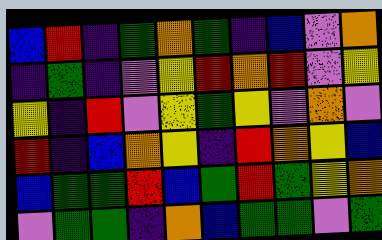[["blue", "red", "indigo", "green", "orange", "green", "indigo", "blue", "violet", "orange"], ["indigo", "green", "indigo", "violet", "yellow", "red", "orange", "red", "violet", "yellow"], ["yellow", "indigo", "red", "violet", "yellow", "green", "yellow", "violet", "orange", "violet"], ["red", "indigo", "blue", "orange", "yellow", "indigo", "red", "orange", "yellow", "blue"], ["blue", "green", "green", "red", "blue", "green", "red", "green", "yellow", "orange"], ["violet", "green", "green", "indigo", "orange", "blue", "green", "green", "violet", "green"]]